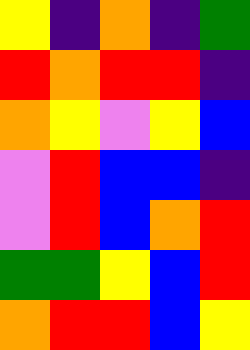[["yellow", "indigo", "orange", "indigo", "green"], ["red", "orange", "red", "red", "indigo"], ["orange", "yellow", "violet", "yellow", "blue"], ["violet", "red", "blue", "blue", "indigo"], ["violet", "red", "blue", "orange", "red"], ["green", "green", "yellow", "blue", "red"], ["orange", "red", "red", "blue", "yellow"]]